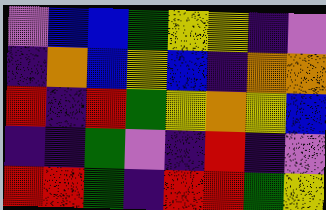[["violet", "blue", "blue", "green", "yellow", "yellow", "indigo", "violet"], ["indigo", "orange", "blue", "yellow", "blue", "indigo", "orange", "orange"], ["red", "indigo", "red", "green", "yellow", "orange", "yellow", "blue"], ["indigo", "indigo", "green", "violet", "indigo", "red", "indigo", "violet"], ["red", "red", "green", "indigo", "red", "red", "green", "yellow"]]